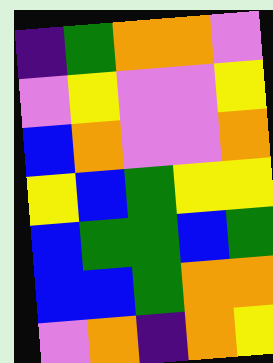[["indigo", "green", "orange", "orange", "violet"], ["violet", "yellow", "violet", "violet", "yellow"], ["blue", "orange", "violet", "violet", "orange"], ["yellow", "blue", "green", "yellow", "yellow"], ["blue", "green", "green", "blue", "green"], ["blue", "blue", "green", "orange", "orange"], ["violet", "orange", "indigo", "orange", "yellow"]]